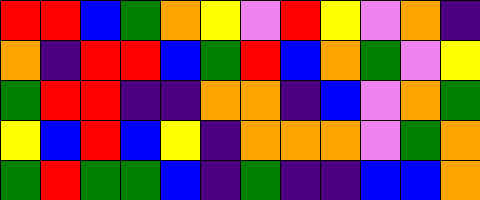[["red", "red", "blue", "green", "orange", "yellow", "violet", "red", "yellow", "violet", "orange", "indigo"], ["orange", "indigo", "red", "red", "blue", "green", "red", "blue", "orange", "green", "violet", "yellow"], ["green", "red", "red", "indigo", "indigo", "orange", "orange", "indigo", "blue", "violet", "orange", "green"], ["yellow", "blue", "red", "blue", "yellow", "indigo", "orange", "orange", "orange", "violet", "green", "orange"], ["green", "red", "green", "green", "blue", "indigo", "green", "indigo", "indigo", "blue", "blue", "orange"]]